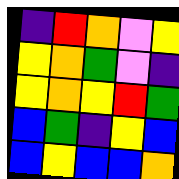[["indigo", "red", "orange", "violet", "yellow"], ["yellow", "orange", "green", "violet", "indigo"], ["yellow", "orange", "yellow", "red", "green"], ["blue", "green", "indigo", "yellow", "blue"], ["blue", "yellow", "blue", "blue", "orange"]]